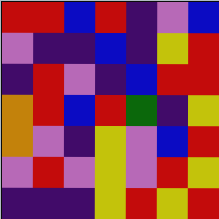[["red", "red", "blue", "red", "indigo", "violet", "blue"], ["violet", "indigo", "indigo", "blue", "indigo", "yellow", "red"], ["indigo", "red", "violet", "indigo", "blue", "red", "red"], ["orange", "red", "blue", "red", "green", "indigo", "yellow"], ["orange", "violet", "indigo", "yellow", "violet", "blue", "red"], ["violet", "red", "violet", "yellow", "violet", "red", "yellow"], ["indigo", "indigo", "indigo", "yellow", "red", "yellow", "red"]]